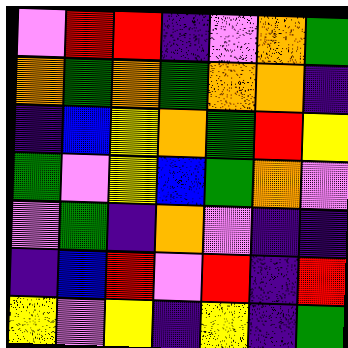[["violet", "red", "red", "indigo", "violet", "orange", "green"], ["orange", "green", "orange", "green", "orange", "orange", "indigo"], ["indigo", "blue", "yellow", "orange", "green", "red", "yellow"], ["green", "violet", "yellow", "blue", "green", "orange", "violet"], ["violet", "green", "indigo", "orange", "violet", "indigo", "indigo"], ["indigo", "blue", "red", "violet", "red", "indigo", "red"], ["yellow", "violet", "yellow", "indigo", "yellow", "indigo", "green"]]